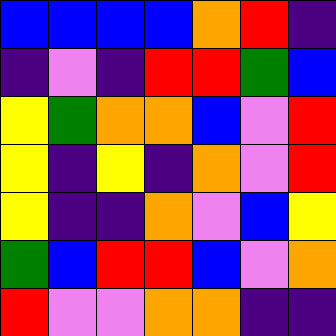[["blue", "blue", "blue", "blue", "orange", "red", "indigo"], ["indigo", "violet", "indigo", "red", "red", "green", "blue"], ["yellow", "green", "orange", "orange", "blue", "violet", "red"], ["yellow", "indigo", "yellow", "indigo", "orange", "violet", "red"], ["yellow", "indigo", "indigo", "orange", "violet", "blue", "yellow"], ["green", "blue", "red", "red", "blue", "violet", "orange"], ["red", "violet", "violet", "orange", "orange", "indigo", "indigo"]]